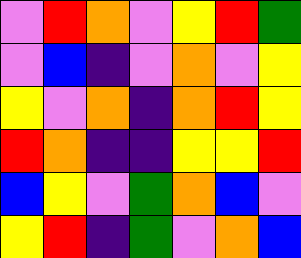[["violet", "red", "orange", "violet", "yellow", "red", "green"], ["violet", "blue", "indigo", "violet", "orange", "violet", "yellow"], ["yellow", "violet", "orange", "indigo", "orange", "red", "yellow"], ["red", "orange", "indigo", "indigo", "yellow", "yellow", "red"], ["blue", "yellow", "violet", "green", "orange", "blue", "violet"], ["yellow", "red", "indigo", "green", "violet", "orange", "blue"]]